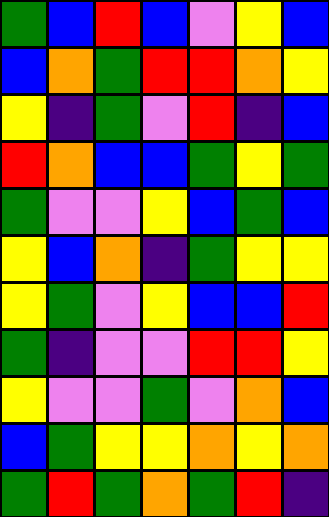[["green", "blue", "red", "blue", "violet", "yellow", "blue"], ["blue", "orange", "green", "red", "red", "orange", "yellow"], ["yellow", "indigo", "green", "violet", "red", "indigo", "blue"], ["red", "orange", "blue", "blue", "green", "yellow", "green"], ["green", "violet", "violet", "yellow", "blue", "green", "blue"], ["yellow", "blue", "orange", "indigo", "green", "yellow", "yellow"], ["yellow", "green", "violet", "yellow", "blue", "blue", "red"], ["green", "indigo", "violet", "violet", "red", "red", "yellow"], ["yellow", "violet", "violet", "green", "violet", "orange", "blue"], ["blue", "green", "yellow", "yellow", "orange", "yellow", "orange"], ["green", "red", "green", "orange", "green", "red", "indigo"]]